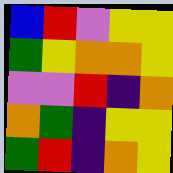[["blue", "red", "violet", "yellow", "yellow"], ["green", "yellow", "orange", "orange", "yellow"], ["violet", "violet", "red", "indigo", "orange"], ["orange", "green", "indigo", "yellow", "yellow"], ["green", "red", "indigo", "orange", "yellow"]]